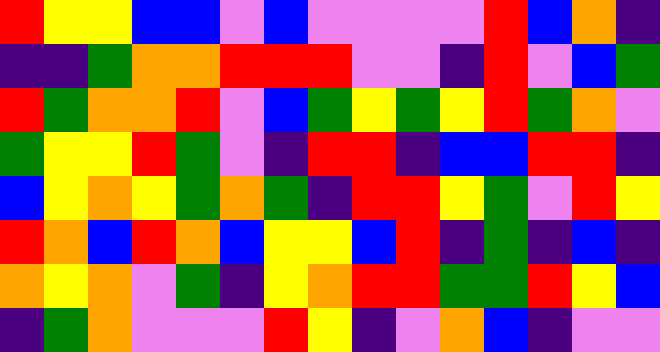[["red", "yellow", "yellow", "blue", "blue", "violet", "blue", "violet", "violet", "violet", "violet", "red", "blue", "orange", "indigo"], ["indigo", "indigo", "green", "orange", "orange", "red", "red", "red", "violet", "violet", "indigo", "red", "violet", "blue", "green"], ["red", "green", "orange", "orange", "red", "violet", "blue", "green", "yellow", "green", "yellow", "red", "green", "orange", "violet"], ["green", "yellow", "yellow", "red", "green", "violet", "indigo", "red", "red", "indigo", "blue", "blue", "red", "red", "indigo"], ["blue", "yellow", "orange", "yellow", "green", "orange", "green", "indigo", "red", "red", "yellow", "green", "violet", "red", "yellow"], ["red", "orange", "blue", "red", "orange", "blue", "yellow", "yellow", "blue", "red", "indigo", "green", "indigo", "blue", "indigo"], ["orange", "yellow", "orange", "violet", "green", "indigo", "yellow", "orange", "red", "red", "green", "green", "red", "yellow", "blue"], ["indigo", "green", "orange", "violet", "violet", "violet", "red", "yellow", "indigo", "violet", "orange", "blue", "indigo", "violet", "violet"]]